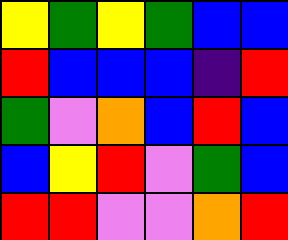[["yellow", "green", "yellow", "green", "blue", "blue"], ["red", "blue", "blue", "blue", "indigo", "red"], ["green", "violet", "orange", "blue", "red", "blue"], ["blue", "yellow", "red", "violet", "green", "blue"], ["red", "red", "violet", "violet", "orange", "red"]]